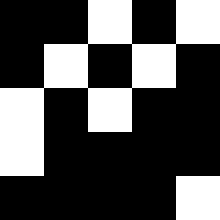[["black", "black", "white", "black", "white"], ["black", "white", "black", "white", "black"], ["white", "black", "white", "black", "black"], ["white", "black", "black", "black", "black"], ["black", "black", "black", "black", "white"]]